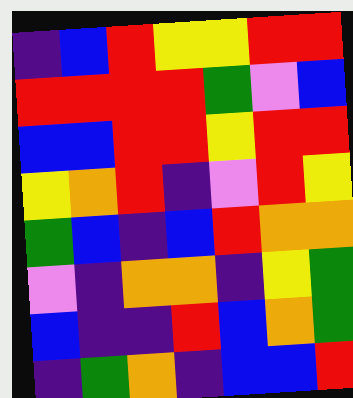[["indigo", "blue", "red", "yellow", "yellow", "red", "red"], ["red", "red", "red", "red", "green", "violet", "blue"], ["blue", "blue", "red", "red", "yellow", "red", "red"], ["yellow", "orange", "red", "indigo", "violet", "red", "yellow"], ["green", "blue", "indigo", "blue", "red", "orange", "orange"], ["violet", "indigo", "orange", "orange", "indigo", "yellow", "green"], ["blue", "indigo", "indigo", "red", "blue", "orange", "green"], ["indigo", "green", "orange", "indigo", "blue", "blue", "red"]]